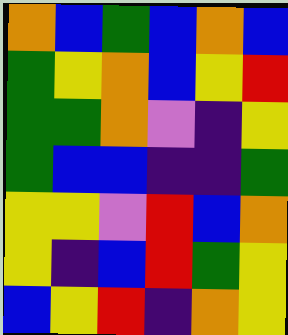[["orange", "blue", "green", "blue", "orange", "blue"], ["green", "yellow", "orange", "blue", "yellow", "red"], ["green", "green", "orange", "violet", "indigo", "yellow"], ["green", "blue", "blue", "indigo", "indigo", "green"], ["yellow", "yellow", "violet", "red", "blue", "orange"], ["yellow", "indigo", "blue", "red", "green", "yellow"], ["blue", "yellow", "red", "indigo", "orange", "yellow"]]